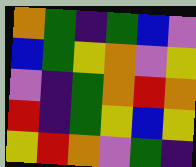[["orange", "green", "indigo", "green", "blue", "violet"], ["blue", "green", "yellow", "orange", "violet", "yellow"], ["violet", "indigo", "green", "orange", "red", "orange"], ["red", "indigo", "green", "yellow", "blue", "yellow"], ["yellow", "red", "orange", "violet", "green", "indigo"]]